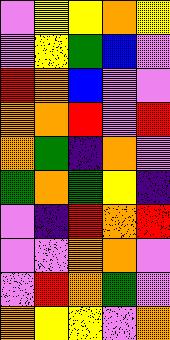[["violet", "yellow", "yellow", "orange", "yellow"], ["violet", "yellow", "green", "blue", "violet"], ["red", "orange", "blue", "violet", "violet"], ["orange", "orange", "red", "violet", "red"], ["orange", "green", "indigo", "orange", "violet"], ["green", "orange", "green", "yellow", "indigo"], ["violet", "indigo", "red", "orange", "red"], ["violet", "violet", "orange", "orange", "violet"], ["violet", "red", "orange", "green", "violet"], ["orange", "yellow", "yellow", "violet", "orange"]]